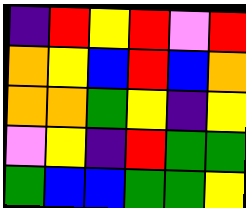[["indigo", "red", "yellow", "red", "violet", "red"], ["orange", "yellow", "blue", "red", "blue", "orange"], ["orange", "orange", "green", "yellow", "indigo", "yellow"], ["violet", "yellow", "indigo", "red", "green", "green"], ["green", "blue", "blue", "green", "green", "yellow"]]